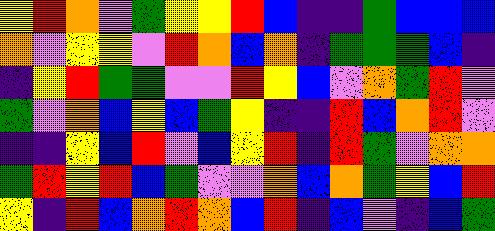[["yellow", "red", "orange", "violet", "green", "yellow", "yellow", "red", "blue", "indigo", "indigo", "green", "blue", "blue", "blue"], ["orange", "violet", "yellow", "yellow", "violet", "red", "orange", "blue", "orange", "indigo", "green", "green", "green", "blue", "indigo"], ["indigo", "yellow", "red", "green", "green", "violet", "violet", "red", "yellow", "blue", "violet", "orange", "green", "red", "violet"], ["green", "violet", "orange", "blue", "yellow", "blue", "green", "yellow", "indigo", "indigo", "red", "blue", "orange", "red", "violet"], ["indigo", "indigo", "yellow", "blue", "red", "violet", "blue", "yellow", "red", "indigo", "red", "green", "violet", "orange", "orange"], ["green", "red", "yellow", "red", "blue", "green", "violet", "violet", "orange", "blue", "orange", "green", "yellow", "blue", "red"], ["yellow", "indigo", "red", "blue", "orange", "red", "orange", "blue", "red", "indigo", "blue", "violet", "indigo", "blue", "green"]]